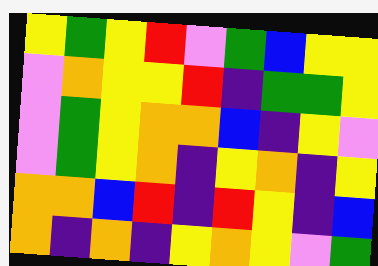[["yellow", "green", "yellow", "red", "violet", "green", "blue", "yellow", "yellow"], ["violet", "orange", "yellow", "yellow", "red", "indigo", "green", "green", "yellow"], ["violet", "green", "yellow", "orange", "orange", "blue", "indigo", "yellow", "violet"], ["violet", "green", "yellow", "orange", "indigo", "yellow", "orange", "indigo", "yellow"], ["orange", "orange", "blue", "red", "indigo", "red", "yellow", "indigo", "blue"], ["orange", "indigo", "orange", "indigo", "yellow", "orange", "yellow", "violet", "green"]]